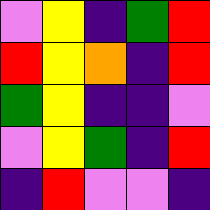[["violet", "yellow", "indigo", "green", "red"], ["red", "yellow", "orange", "indigo", "red"], ["green", "yellow", "indigo", "indigo", "violet"], ["violet", "yellow", "green", "indigo", "red"], ["indigo", "red", "violet", "violet", "indigo"]]